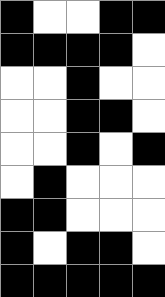[["black", "white", "white", "black", "black"], ["black", "black", "black", "black", "white"], ["white", "white", "black", "white", "white"], ["white", "white", "black", "black", "white"], ["white", "white", "black", "white", "black"], ["white", "black", "white", "white", "white"], ["black", "black", "white", "white", "white"], ["black", "white", "black", "black", "white"], ["black", "black", "black", "black", "black"]]